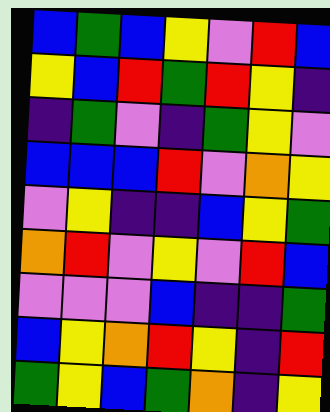[["blue", "green", "blue", "yellow", "violet", "red", "blue"], ["yellow", "blue", "red", "green", "red", "yellow", "indigo"], ["indigo", "green", "violet", "indigo", "green", "yellow", "violet"], ["blue", "blue", "blue", "red", "violet", "orange", "yellow"], ["violet", "yellow", "indigo", "indigo", "blue", "yellow", "green"], ["orange", "red", "violet", "yellow", "violet", "red", "blue"], ["violet", "violet", "violet", "blue", "indigo", "indigo", "green"], ["blue", "yellow", "orange", "red", "yellow", "indigo", "red"], ["green", "yellow", "blue", "green", "orange", "indigo", "yellow"]]